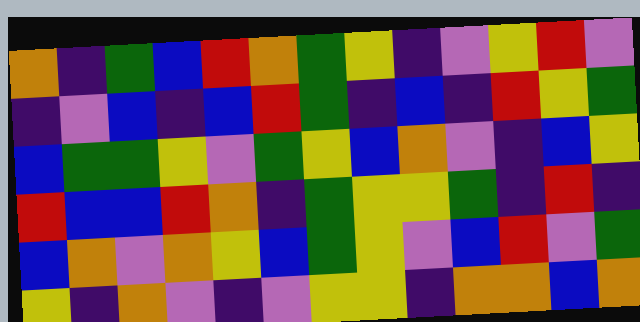[["orange", "indigo", "green", "blue", "red", "orange", "green", "yellow", "indigo", "violet", "yellow", "red", "violet"], ["indigo", "violet", "blue", "indigo", "blue", "red", "green", "indigo", "blue", "indigo", "red", "yellow", "green"], ["blue", "green", "green", "yellow", "violet", "green", "yellow", "blue", "orange", "violet", "indigo", "blue", "yellow"], ["red", "blue", "blue", "red", "orange", "indigo", "green", "yellow", "yellow", "green", "indigo", "red", "indigo"], ["blue", "orange", "violet", "orange", "yellow", "blue", "green", "yellow", "violet", "blue", "red", "violet", "green"], ["yellow", "indigo", "orange", "violet", "indigo", "violet", "yellow", "yellow", "indigo", "orange", "orange", "blue", "orange"]]